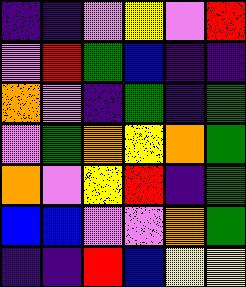[["indigo", "indigo", "violet", "yellow", "violet", "red"], ["violet", "red", "green", "blue", "indigo", "indigo"], ["orange", "violet", "indigo", "green", "indigo", "green"], ["violet", "green", "orange", "yellow", "orange", "green"], ["orange", "violet", "yellow", "red", "indigo", "green"], ["blue", "blue", "violet", "violet", "orange", "green"], ["indigo", "indigo", "red", "blue", "yellow", "yellow"]]